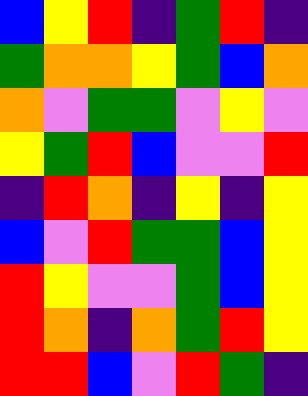[["blue", "yellow", "red", "indigo", "green", "red", "indigo"], ["green", "orange", "orange", "yellow", "green", "blue", "orange"], ["orange", "violet", "green", "green", "violet", "yellow", "violet"], ["yellow", "green", "red", "blue", "violet", "violet", "red"], ["indigo", "red", "orange", "indigo", "yellow", "indigo", "yellow"], ["blue", "violet", "red", "green", "green", "blue", "yellow"], ["red", "yellow", "violet", "violet", "green", "blue", "yellow"], ["red", "orange", "indigo", "orange", "green", "red", "yellow"], ["red", "red", "blue", "violet", "red", "green", "indigo"]]